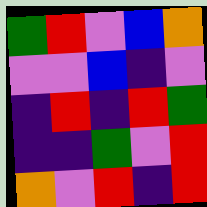[["green", "red", "violet", "blue", "orange"], ["violet", "violet", "blue", "indigo", "violet"], ["indigo", "red", "indigo", "red", "green"], ["indigo", "indigo", "green", "violet", "red"], ["orange", "violet", "red", "indigo", "red"]]